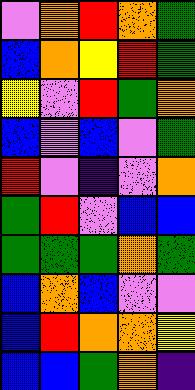[["violet", "orange", "red", "orange", "green"], ["blue", "orange", "yellow", "red", "green"], ["yellow", "violet", "red", "green", "orange"], ["blue", "violet", "blue", "violet", "green"], ["red", "violet", "indigo", "violet", "orange"], ["green", "red", "violet", "blue", "blue"], ["green", "green", "green", "orange", "green"], ["blue", "orange", "blue", "violet", "violet"], ["blue", "red", "orange", "orange", "yellow"], ["blue", "blue", "green", "orange", "indigo"]]